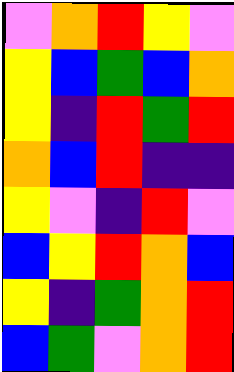[["violet", "orange", "red", "yellow", "violet"], ["yellow", "blue", "green", "blue", "orange"], ["yellow", "indigo", "red", "green", "red"], ["orange", "blue", "red", "indigo", "indigo"], ["yellow", "violet", "indigo", "red", "violet"], ["blue", "yellow", "red", "orange", "blue"], ["yellow", "indigo", "green", "orange", "red"], ["blue", "green", "violet", "orange", "red"]]